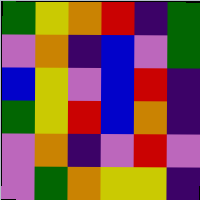[["green", "yellow", "orange", "red", "indigo", "green"], ["violet", "orange", "indigo", "blue", "violet", "green"], ["blue", "yellow", "violet", "blue", "red", "indigo"], ["green", "yellow", "red", "blue", "orange", "indigo"], ["violet", "orange", "indigo", "violet", "red", "violet"], ["violet", "green", "orange", "yellow", "yellow", "indigo"]]